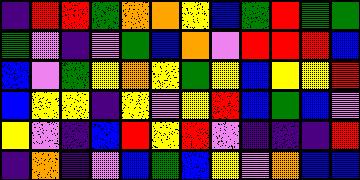[["indigo", "red", "red", "green", "orange", "orange", "yellow", "blue", "green", "red", "green", "green"], ["green", "violet", "indigo", "violet", "green", "blue", "orange", "violet", "red", "red", "red", "blue"], ["blue", "violet", "green", "yellow", "orange", "yellow", "green", "yellow", "blue", "yellow", "yellow", "red"], ["blue", "yellow", "yellow", "indigo", "yellow", "violet", "yellow", "red", "blue", "green", "blue", "violet"], ["yellow", "violet", "indigo", "blue", "red", "yellow", "red", "violet", "indigo", "indigo", "indigo", "red"], ["indigo", "orange", "indigo", "violet", "blue", "green", "blue", "yellow", "violet", "orange", "blue", "blue"]]